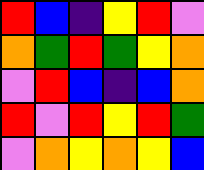[["red", "blue", "indigo", "yellow", "red", "violet"], ["orange", "green", "red", "green", "yellow", "orange"], ["violet", "red", "blue", "indigo", "blue", "orange"], ["red", "violet", "red", "yellow", "red", "green"], ["violet", "orange", "yellow", "orange", "yellow", "blue"]]